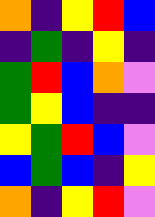[["orange", "indigo", "yellow", "red", "blue"], ["indigo", "green", "indigo", "yellow", "indigo"], ["green", "red", "blue", "orange", "violet"], ["green", "yellow", "blue", "indigo", "indigo"], ["yellow", "green", "red", "blue", "violet"], ["blue", "green", "blue", "indigo", "yellow"], ["orange", "indigo", "yellow", "red", "violet"]]